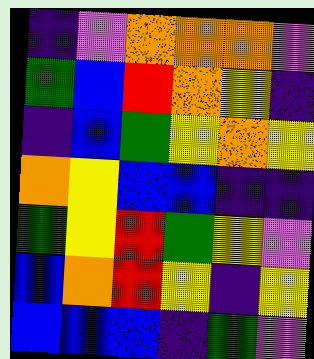[["indigo", "violet", "orange", "orange", "orange", "violet"], ["green", "blue", "red", "orange", "yellow", "indigo"], ["indigo", "blue", "green", "yellow", "orange", "yellow"], ["orange", "yellow", "blue", "blue", "indigo", "indigo"], ["green", "yellow", "red", "green", "yellow", "violet"], ["blue", "orange", "red", "yellow", "indigo", "yellow"], ["blue", "blue", "blue", "indigo", "green", "violet"]]